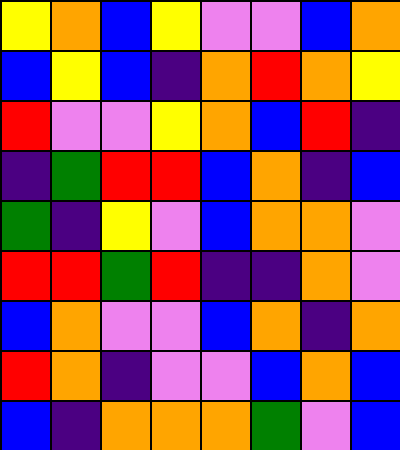[["yellow", "orange", "blue", "yellow", "violet", "violet", "blue", "orange"], ["blue", "yellow", "blue", "indigo", "orange", "red", "orange", "yellow"], ["red", "violet", "violet", "yellow", "orange", "blue", "red", "indigo"], ["indigo", "green", "red", "red", "blue", "orange", "indigo", "blue"], ["green", "indigo", "yellow", "violet", "blue", "orange", "orange", "violet"], ["red", "red", "green", "red", "indigo", "indigo", "orange", "violet"], ["blue", "orange", "violet", "violet", "blue", "orange", "indigo", "orange"], ["red", "orange", "indigo", "violet", "violet", "blue", "orange", "blue"], ["blue", "indigo", "orange", "orange", "orange", "green", "violet", "blue"]]